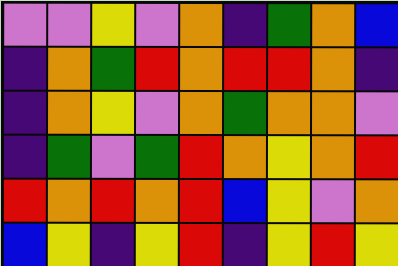[["violet", "violet", "yellow", "violet", "orange", "indigo", "green", "orange", "blue"], ["indigo", "orange", "green", "red", "orange", "red", "red", "orange", "indigo"], ["indigo", "orange", "yellow", "violet", "orange", "green", "orange", "orange", "violet"], ["indigo", "green", "violet", "green", "red", "orange", "yellow", "orange", "red"], ["red", "orange", "red", "orange", "red", "blue", "yellow", "violet", "orange"], ["blue", "yellow", "indigo", "yellow", "red", "indigo", "yellow", "red", "yellow"]]